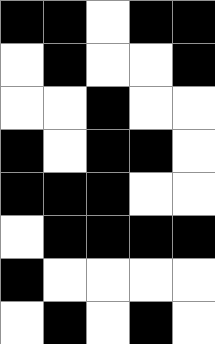[["black", "black", "white", "black", "black"], ["white", "black", "white", "white", "black"], ["white", "white", "black", "white", "white"], ["black", "white", "black", "black", "white"], ["black", "black", "black", "white", "white"], ["white", "black", "black", "black", "black"], ["black", "white", "white", "white", "white"], ["white", "black", "white", "black", "white"]]